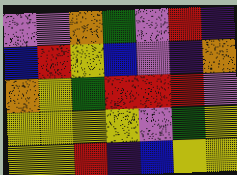[["violet", "violet", "orange", "green", "violet", "red", "indigo"], ["blue", "red", "yellow", "blue", "violet", "indigo", "orange"], ["orange", "yellow", "green", "red", "red", "red", "violet"], ["yellow", "yellow", "yellow", "yellow", "violet", "green", "yellow"], ["yellow", "yellow", "red", "indigo", "blue", "yellow", "yellow"]]